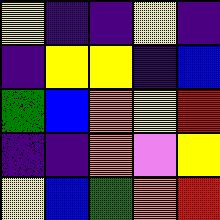[["yellow", "indigo", "indigo", "yellow", "indigo"], ["indigo", "yellow", "yellow", "indigo", "blue"], ["green", "blue", "orange", "yellow", "red"], ["indigo", "indigo", "orange", "violet", "yellow"], ["yellow", "blue", "green", "orange", "red"]]